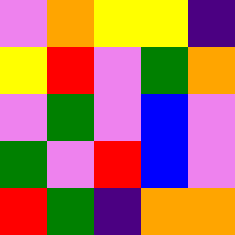[["violet", "orange", "yellow", "yellow", "indigo"], ["yellow", "red", "violet", "green", "orange"], ["violet", "green", "violet", "blue", "violet"], ["green", "violet", "red", "blue", "violet"], ["red", "green", "indigo", "orange", "orange"]]